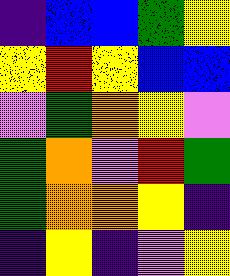[["indigo", "blue", "blue", "green", "yellow"], ["yellow", "red", "yellow", "blue", "blue"], ["violet", "green", "orange", "yellow", "violet"], ["green", "orange", "violet", "red", "green"], ["green", "orange", "orange", "yellow", "indigo"], ["indigo", "yellow", "indigo", "violet", "yellow"]]